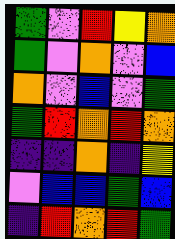[["green", "violet", "red", "yellow", "orange"], ["green", "violet", "orange", "violet", "blue"], ["orange", "violet", "blue", "violet", "green"], ["green", "red", "orange", "red", "orange"], ["indigo", "indigo", "orange", "indigo", "yellow"], ["violet", "blue", "blue", "green", "blue"], ["indigo", "red", "orange", "red", "green"]]